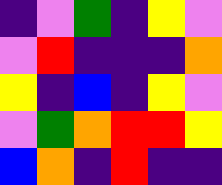[["indigo", "violet", "green", "indigo", "yellow", "violet"], ["violet", "red", "indigo", "indigo", "indigo", "orange"], ["yellow", "indigo", "blue", "indigo", "yellow", "violet"], ["violet", "green", "orange", "red", "red", "yellow"], ["blue", "orange", "indigo", "red", "indigo", "indigo"]]